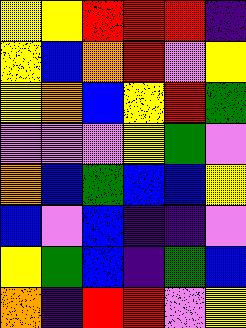[["yellow", "yellow", "red", "red", "red", "indigo"], ["yellow", "blue", "orange", "red", "violet", "yellow"], ["yellow", "orange", "blue", "yellow", "red", "green"], ["violet", "violet", "violet", "yellow", "green", "violet"], ["orange", "blue", "green", "blue", "blue", "yellow"], ["blue", "violet", "blue", "indigo", "indigo", "violet"], ["yellow", "green", "blue", "indigo", "green", "blue"], ["orange", "indigo", "red", "red", "violet", "yellow"]]